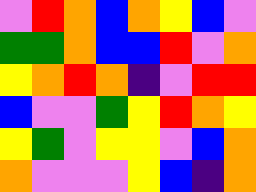[["violet", "red", "orange", "blue", "orange", "yellow", "blue", "violet"], ["green", "green", "orange", "blue", "blue", "red", "violet", "orange"], ["yellow", "orange", "red", "orange", "indigo", "violet", "red", "red"], ["blue", "violet", "violet", "green", "yellow", "red", "orange", "yellow"], ["yellow", "green", "violet", "yellow", "yellow", "violet", "blue", "orange"], ["orange", "violet", "violet", "violet", "yellow", "blue", "indigo", "orange"]]